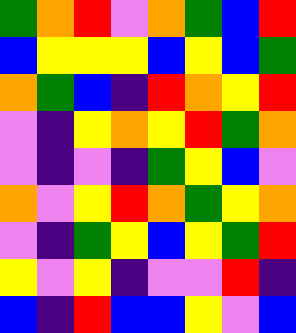[["green", "orange", "red", "violet", "orange", "green", "blue", "red"], ["blue", "yellow", "yellow", "yellow", "blue", "yellow", "blue", "green"], ["orange", "green", "blue", "indigo", "red", "orange", "yellow", "red"], ["violet", "indigo", "yellow", "orange", "yellow", "red", "green", "orange"], ["violet", "indigo", "violet", "indigo", "green", "yellow", "blue", "violet"], ["orange", "violet", "yellow", "red", "orange", "green", "yellow", "orange"], ["violet", "indigo", "green", "yellow", "blue", "yellow", "green", "red"], ["yellow", "violet", "yellow", "indigo", "violet", "violet", "red", "indigo"], ["blue", "indigo", "red", "blue", "blue", "yellow", "violet", "blue"]]